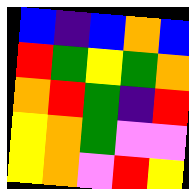[["blue", "indigo", "blue", "orange", "blue"], ["red", "green", "yellow", "green", "orange"], ["orange", "red", "green", "indigo", "red"], ["yellow", "orange", "green", "violet", "violet"], ["yellow", "orange", "violet", "red", "yellow"]]